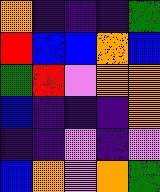[["orange", "indigo", "indigo", "indigo", "green"], ["red", "blue", "blue", "orange", "blue"], ["green", "red", "violet", "orange", "orange"], ["blue", "indigo", "indigo", "indigo", "orange"], ["indigo", "indigo", "violet", "indigo", "violet"], ["blue", "orange", "violet", "orange", "green"]]